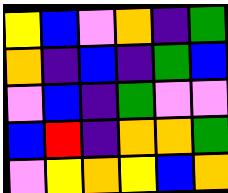[["yellow", "blue", "violet", "orange", "indigo", "green"], ["orange", "indigo", "blue", "indigo", "green", "blue"], ["violet", "blue", "indigo", "green", "violet", "violet"], ["blue", "red", "indigo", "orange", "orange", "green"], ["violet", "yellow", "orange", "yellow", "blue", "orange"]]